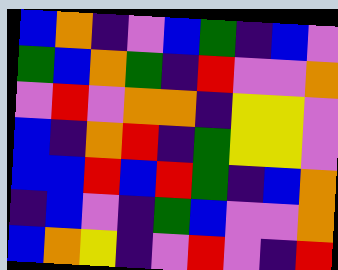[["blue", "orange", "indigo", "violet", "blue", "green", "indigo", "blue", "violet"], ["green", "blue", "orange", "green", "indigo", "red", "violet", "violet", "orange"], ["violet", "red", "violet", "orange", "orange", "indigo", "yellow", "yellow", "violet"], ["blue", "indigo", "orange", "red", "indigo", "green", "yellow", "yellow", "violet"], ["blue", "blue", "red", "blue", "red", "green", "indigo", "blue", "orange"], ["indigo", "blue", "violet", "indigo", "green", "blue", "violet", "violet", "orange"], ["blue", "orange", "yellow", "indigo", "violet", "red", "violet", "indigo", "red"]]